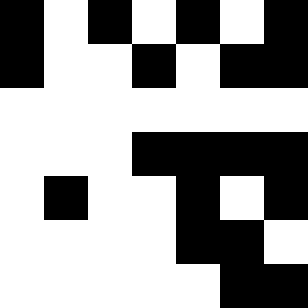[["black", "white", "black", "white", "black", "white", "black"], ["black", "white", "white", "black", "white", "black", "black"], ["white", "white", "white", "white", "white", "white", "white"], ["white", "white", "white", "black", "black", "black", "black"], ["white", "black", "white", "white", "black", "white", "black"], ["white", "white", "white", "white", "black", "black", "white"], ["white", "white", "white", "white", "white", "black", "black"]]